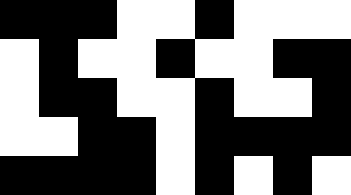[["black", "black", "black", "white", "white", "black", "white", "white", "white"], ["white", "black", "white", "white", "black", "white", "white", "black", "black"], ["white", "black", "black", "white", "white", "black", "white", "white", "black"], ["white", "white", "black", "black", "white", "black", "black", "black", "black"], ["black", "black", "black", "black", "white", "black", "white", "black", "white"]]